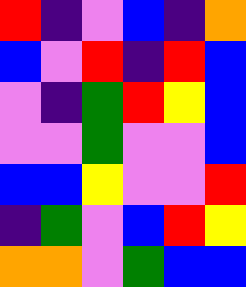[["red", "indigo", "violet", "blue", "indigo", "orange"], ["blue", "violet", "red", "indigo", "red", "blue"], ["violet", "indigo", "green", "red", "yellow", "blue"], ["violet", "violet", "green", "violet", "violet", "blue"], ["blue", "blue", "yellow", "violet", "violet", "red"], ["indigo", "green", "violet", "blue", "red", "yellow"], ["orange", "orange", "violet", "green", "blue", "blue"]]